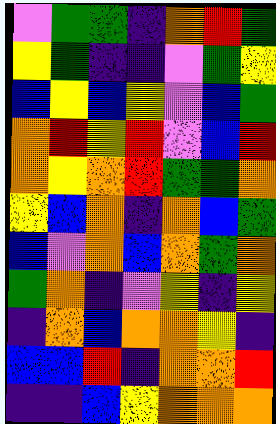[["violet", "green", "green", "indigo", "orange", "red", "green"], ["yellow", "green", "indigo", "indigo", "violet", "green", "yellow"], ["blue", "yellow", "blue", "yellow", "violet", "blue", "green"], ["orange", "red", "yellow", "red", "violet", "blue", "red"], ["orange", "yellow", "orange", "red", "green", "green", "orange"], ["yellow", "blue", "orange", "indigo", "orange", "blue", "green"], ["blue", "violet", "orange", "blue", "orange", "green", "orange"], ["green", "orange", "indigo", "violet", "yellow", "indigo", "yellow"], ["indigo", "orange", "blue", "orange", "orange", "yellow", "indigo"], ["blue", "blue", "red", "indigo", "orange", "orange", "red"], ["indigo", "indigo", "blue", "yellow", "orange", "orange", "orange"]]